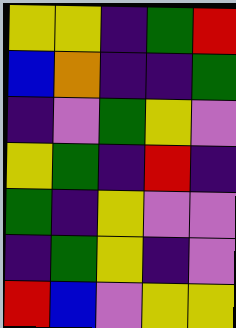[["yellow", "yellow", "indigo", "green", "red"], ["blue", "orange", "indigo", "indigo", "green"], ["indigo", "violet", "green", "yellow", "violet"], ["yellow", "green", "indigo", "red", "indigo"], ["green", "indigo", "yellow", "violet", "violet"], ["indigo", "green", "yellow", "indigo", "violet"], ["red", "blue", "violet", "yellow", "yellow"]]